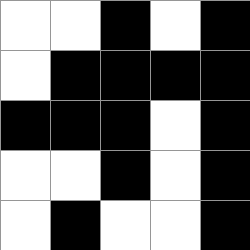[["white", "white", "black", "white", "black"], ["white", "black", "black", "black", "black"], ["black", "black", "black", "white", "black"], ["white", "white", "black", "white", "black"], ["white", "black", "white", "white", "black"]]